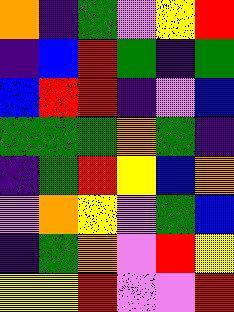[["orange", "indigo", "green", "violet", "yellow", "red"], ["indigo", "blue", "red", "green", "indigo", "green"], ["blue", "red", "red", "indigo", "violet", "blue"], ["green", "green", "green", "orange", "green", "indigo"], ["indigo", "green", "red", "yellow", "blue", "orange"], ["violet", "orange", "yellow", "violet", "green", "blue"], ["indigo", "green", "orange", "violet", "red", "yellow"], ["yellow", "yellow", "red", "violet", "violet", "red"]]